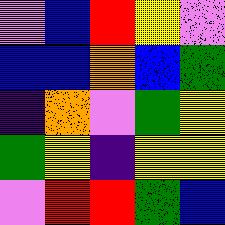[["violet", "blue", "red", "yellow", "violet"], ["blue", "blue", "orange", "blue", "green"], ["indigo", "orange", "violet", "green", "yellow"], ["green", "yellow", "indigo", "yellow", "yellow"], ["violet", "red", "red", "green", "blue"]]